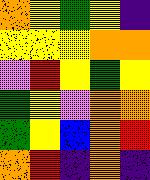[["orange", "yellow", "green", "yellow", "indigo"], ["yellow", "yellow", "yellow", "orange", "orange"], ["violet", "red", "yellow", "green", "yellow"], ["green", "yellow", "violet", "orange", "orange"], ["green", "yellow", "blue", "orange", "red"], ["orange", "red", "indigo", "orange", "indigo"]]